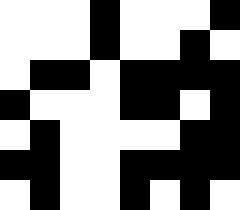[["white", "white", "white", "black", "white", "white", "white", "black"], ["white", "white", "white", "black", "white", "white", "black", "white"], ["white", "black", "black", "white", "black", "black", "black", "black"], ["black", "white", "white", "white", "black", "black", "white", "black"], ["white", "black", "white", "white", "white", "white", "black", "black"], ["black", "black", "white", "white", "black", "black", "black", "black"], ["white", "black", "white", "white", "black", "white", "black", "white"]]